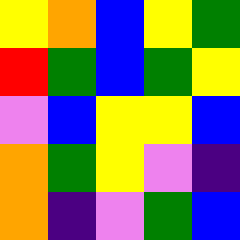[["yellow", "orange", "blue", "yellow", "green"], ["red", "green", "blue", "green", "yellow"], ["violet", "blue", "yellow", "yellow", "blue"], ["orange", "green", "yellow", "violet", "indigo"], ["orange", "indigo", "violet", "green", "blue"]]